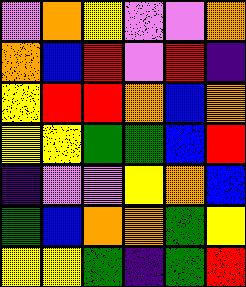[["violet", "orange", "yellow", "violet", "violet", "orange"], ["orange", "blue", "red", "violet", "red", "indigo"], ["yellow", "red", "red", "orange", "blue", "orange"], ["yellow", "yellow", "green", "green", "blue", "red"], ["indigo", "violet", "violet", "yellow", "orange", "blue"], ["green", "blue", "orange", "orange", "green", "yellow"], ["yellow", "yellow", "green", "indigo", "green", "red"]]